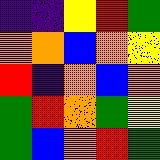[["indigo", "indigo", "yellow", "red", "green"], ["orange", "orange", "blue", "orange", "yellow"], ["red", "indigo", "orange", "blue", "orange"], ["green", "red", "orange", "green", "yellow"], ["green", "blue", "orange", "red", "green"]]